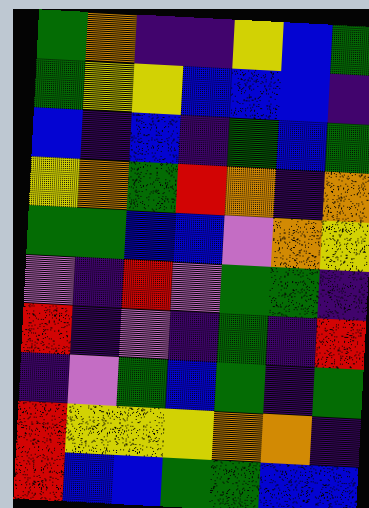[["green", "orange", "indigo", "indigo", "yellow", "blue", "green"], ["green", "yellow", "yellow", "blue", "blue", "blue", "indigo"], ["blue", "indigo", "blue", "indigo", "green", "blue", "green"], ["yellow", "orange", "green", "red", "orange", "indigo", "orange"], ["green", "green", "blue", "blue", "violet", "orange", "yellow"], ["violet", "indigo", "red", "violet", "green", "green", "indigo"], ["red", "indigo", "violet", "indigo", "green", "indigo", "red"], ["indigo", "violet", "green", "blue", "green", "indigo", "green"], ["red", "yellow", "yellow", "yellow", "orange", "orange", "indigo"], ["red", "blue", "blue", "green", "green", "blue", "blue"]]